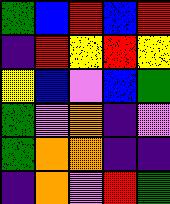[["green", "blue", "red", "blue", "red"], ["indigo", "red", "yellow", "red", "yellow"], ["yellow", "blue", "violet", "blue", "green"], ["green", "violet", "orange", "indigo", "violet"], ["green", "orange", "orange", "indigo", "indigo"], ["indigo", "orange", "violet", "red", "green"]]